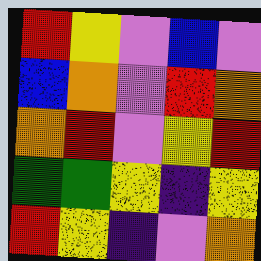[["red", "yellow", "violet", "blue", "violet"], ["blue", "orange", "violet", "red", "orange"], ["orange", "red", "violet", "yellow", "red"], ["green", "green", "yellow", "indigo", "yellow"], ["red", "yellow", "indigo", "violet", "orange"]]